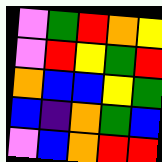[["violet", "green", "red", "orange", "yellow"], ["violet", "red", "yellow", "green", "red"], ["orange", "blue", "blue", "yellow", "green"], ["blue", "indigo", "orange", "green", "blue"], ["violet", "blue", "orange", "red", "red"]]